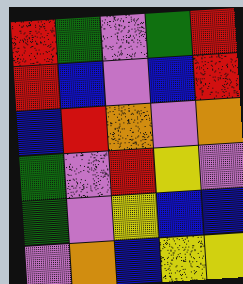[["red", "green", "violet", "green", "red"], ["red", "blue", "violet", "blue", "red"], ["blue", "red", "orange", "violet", "orange"], ["green", "violet", "red", "yellow", "violet"], ["green", "violet", "yellow", "blue", "blue"], ["violet", "orange", "blue", "yellow", "yellow"]]